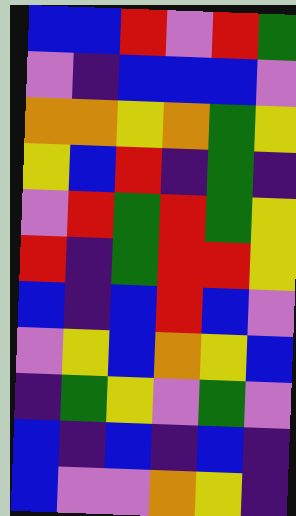[["blue", "blue", "red", "violet", "red", "green"], ["violet", "indigo", "blue", "blue", "blue", "violet"], ["orange", "orange", "yellow", "orange", "green", "yellow"], ["yellow", "blue", "red", "indigo", "green", "indigo"], ["violet", "red", "green", "red", "green", "yellow"], ["red", "indigo", "green", "red", "red", "yellow"], ["blue", "indigo", "blue", "red", "blue", "violet"], ["violet", "yellow", "blue", "orange", "yellow", "blue"], ["indigo", "green", "yellow", "violet", "green", "violet"], ["blue", "indigo", "blue", "indigo", "blue", "indigo"], ["blue", "violet", "violet", "orange", "yellow", "indigo"]]